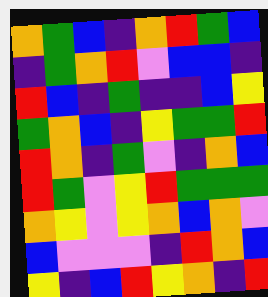[["orange", "green", "blue", "indigo", "orange", "red", "green", "blue"], ["indigo", "green", "orange", "red", "violet", "blue", "blue", "indigo"], ["red", "blue", "indigo", "green", "indigo", "indigo", "blue", "yellow"], ["green", "orange", "blue", "indigo", "yellow", "green", "green", "red"], ["red", "orange", "indigo", "green", "violet", "indigo", "orange", "blue"], ["red", "green", "violet", "yellow", "red", "green", "green", "green"], ["orange", "yellow", "violet", "yellow", "orange", "blue", "orange", "violet"], ["blue", "violet", "violet", "violet", "indigo", "red", "orange", "blue"], ["yellow", "indigo", "blue", "red", "yellow", "orange", "indigo", "red"]]